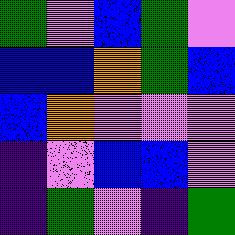[["green", "violet", "blue", "green", "violet"], ["blue", "blue", "orange", "green", "blue"], ["blue", "orange", "violet", "violet", "violet"], ["indigo", "violet", "blue", "blue", "violet"], ["indigo", "green", "violet", "indigo", "green"]]